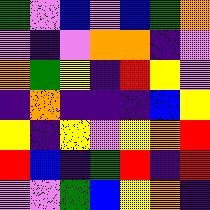[["green", "violet", "blue", "violet", "blue", "green", "orange"], ["violet", "indigo", "violet", "orange", "orange", "indigo", "violet"], ["orange", "green", "yellow", "indigo", "red", "yellow", "violet"], ["indigo", "orange", "indigo", "indigo", "indigo", "blue", "yellow"], ["yellow", "indigo", "yellow", "violet", "yellow", "orange", "red"], ["red", "blue", "indigo", "green", "red", "indigo", "red"], ["violet", "violet", "green", "blue", "yellow", "orange", "indigo"]]